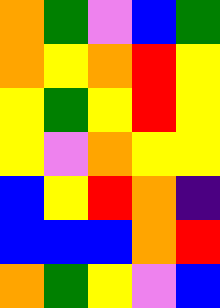[["orange", "green", "violet", "blue", "green"], ["orange", "yellow", "orange", "red", "yellow"], ["yellow", "green", "yellow", "red", "yellow"], ["yellow", "violet", "orange", "yellow", "yellow"], ["blue", "yellow", "red", "orange", "indigo"], ["blue", "blue", "blue", "orange", "red"], ["orange", "green", "yellow", "violet", "blue"]]